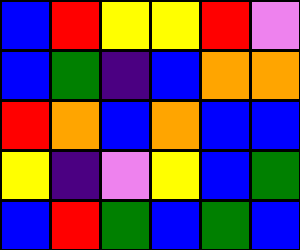[["blue", "red", "yellow", "yellow", "red", "violet"], ["blue", "green", "indigo", "blue", "orange", "orange"], ["red", "orange", "blue", "orange", "blue", "blue"], ["yellow", "indigo", "violet", "yellow", "blue", "green"], ["blue", "red", "green", "blue", "green", "blue"]]